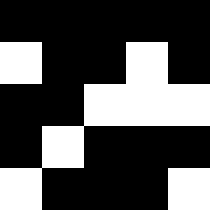[["black", "black", "black", "black", "black"], ["white", "black", "black", "white", "black"], ["black", "black", "white", "white", "white"], ["black", "white", "black", "black", "black"], ["white", "black", "black", "black", "white"]]